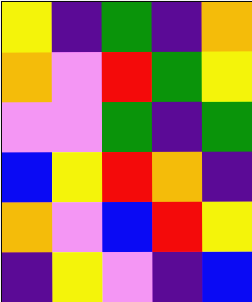[["yellow", "indigo", "green", "indigo", "orange"], ["orange", "violet", "red", "green", "yellow"], ["violet", "violet", "green", "indigo", "green"], ["blue", "yellow", "red", "orange", "indigo"], ["orange", "violet", "blue", "red", "yellow"], ["indigo", "yellow", "violet", "indigo", "blue"]]